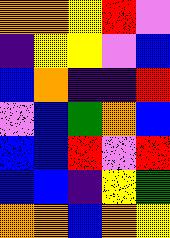[["orange", "orange", "yellow", "red", "violet"], ["indigo", "yellow", "yellow", "violet", "blue"], ["blue", "orange", "indigo", "indigo", "red"], ["violet", "blue", "green", "orange", "blue"], ["blue", "blue", "red", "violet", "red"], ["blue", "blue", "indigo", "yellow", "green"], ["orange", "orange", "blue", "orange", "yellow"]]